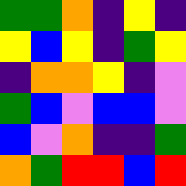[["green", "green", "orange", "indigo", "yellow", "indigo"], ["yellow", "blue", "yellow", "indigo", "green", "yellow"], ["indigo", "orange", "orange", "yellow", "indigo", "violet"], ["green", "blue", "violet", "blue", "blue", "violet"], ["blue", "violet", "orange", "indigo", "indigo", "green"], ["orange", "green", "red", "red", "blue", "red"]]